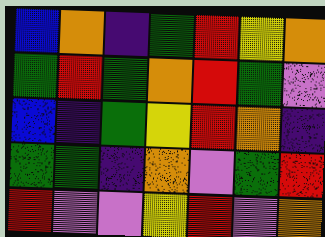[["blue", "orange", "indigo", "green", "red", "yellow", "orange"], ["green", "red", "green", "orange", "red", "green", "violet"], ["blue", "indigo", "green", "yellow", "red", "orange", "indigo"], ["green", "green", "indigo", "orange", "violet", "green", "red"], ["red", "violet", "violet", "yellow", "red", "violet", "orange"]]